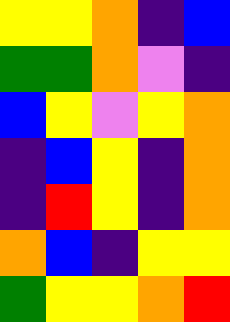[["yellow", "yellow", "orange", "indigo", "blue"], ["green", "green", "orange", "violet", "indigo"], ["blue", "yellow", "violet", "yellow", "orange"], ["indigo", "blue", "yellow", "indigo", "orange"], ["indigo", "red", "yellow", "indigo", "orange"], ["orange", "blue", "indigo", "yellow", "yellow"], ["green", "yellow", "yellow", "orange", "red"]]